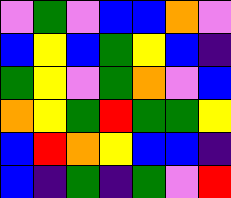[["violet", "green", "violet", "blue", "blue", "orange", "violet"], ["blue", "yellow", "blue", "green", "yellow", "blue", "indigo"], ["green", "yellow", "violet", "green", "orange", "violet", "blue"], ["orange", "yellow", "green", "red", "green", "green", "yellow"], ["blue", "red", "orange", "yellow", "blue", "blue", "indigo"], ["blue", "indigo", "green", "indigo", "green", "violet", "red"]]